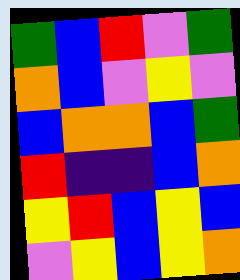[["green", "blue", "red", "violet", "green"], ["orange", "blue", "violet", "yellow", "violet"], ["blue", "orange", "orange", "blue", "green"], ["red", "indigo", "indigo", "blue", "orange"], ["yellow", "red", "blue", "yellow", "blue"], ["violet", "yellow", "blue", "yellow", "orange"]]